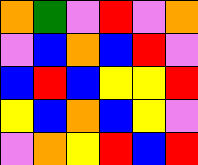[["orange", "green", "violet", "red", "violet", "orange"], ["violet", "blue", "orange", "blue", "red", "violet"], ["blue", "red", "blue", "yellow", "yellow", "red"], ["yellow", "blue", "orange", "blue", "yellow", "violet"], ["violet", "orange", "yellow", "red", "blue", "red"]]